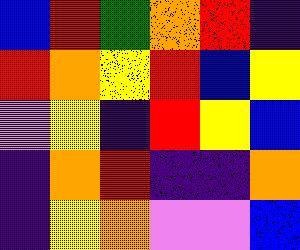[["blue", "red", "green", "orange", "red", "indigo"], ["red", "orange", "yellow", "red", "blue", "yellow"], ["violet", "yellow", "indigo", "red", "yellow", "blue"], ["indigo", "orange", "red", "indigo", "indigo", "orange"], ["indigo", "yellow", "orange", "violet", "violet", "blue"]]